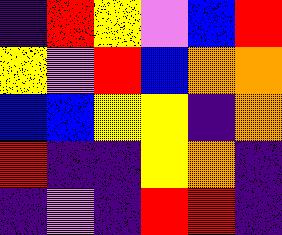[["indigo", "red", "yellow", "violet", "blue", "red"], ["yellow", "violet", "red", "blue", "orange", "orange"], ["blue", "blue", "yellow", "yellow", "indigo", "orange"], ["red", "indigo", "indigo", "yellow", "orange", "indigo"], ["indigo", "violet", "indigo", "red", "red", "indigo"]]